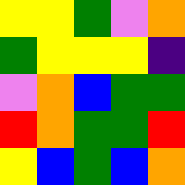[["yellow", "yellow", "green", "violet", "orange"], ["green", "yellow", "yellow", "yellow", "indigo"], ["violet", "orange", "blue", "green", "green"], ["red", "orange", "green", "green", "red"], ["yellow", "blue", "green", "blue", "orange"]]